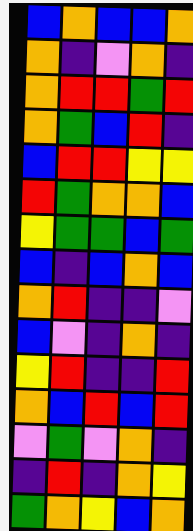[["blue", "orange", "blue", "blue", "orange"], ["orange", "indigo", "violet", "orange", "indigo"], ["orange", "red", "red", "green", "red"], ["orange", "green", "blue", "red", "indigo"], ["blue", "red", "red", "yellow", "yellow"], ["red", "green", "orange", "orange", "blue"], ["yellow", "green", "green", "blue", "green"], ["blue", "indigo", "blue", "orange", "blue"], ["orange", "red", "indigo", "indigo", "violet"], ["blue", "violet", "indigo", "orange", "indigo"], ["yellow", "red", "indigo", "indigo", "red"], ["orange", "blue", "red", "blue", "red"], ["violet", "green", "violet", "orange", "indigo"], ["indigo", "red", "indigo", "orange", "yellow"], ["green", "orange", "yellow", "blue", "orange"]]